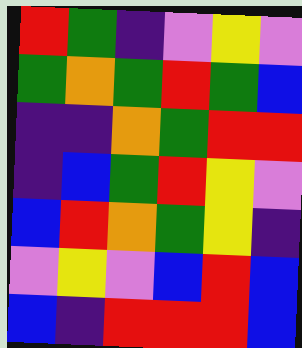[["red", "green", "indigo", "violet", "yellow", "violet"], ["green", "orange", "green", "red", "green", "blue"], ["indigo", "indigo", "orange", "green", "red", "red"], ["indigo", "blue", "green", "red", "yellow", "violet"], ["blue", "red", "orange", "green", "yellow", "indigo"], ["violet", "yellow", "violet", "blue", "red", "blue"], ["blue", "indigo", "red", "red", "red", "blue"]]